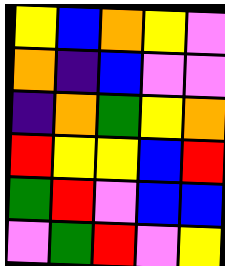[["yellow", "blue", "orange", "yellow", "violet"], ["orange", "indigo", "blue", "violet", "violet"], ["indigo", "orange", "green", "yellow", "orange"], ["red", "yellow", "yellow", "blue", "red"], ["green", "red", "violet", "blue", "blue"], ["violet", "green", "red", "violet", "yellow"]]